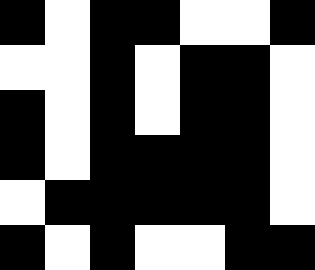[["black", "white", "black", "black", "white", "white", "black"], ["white", "white", "black", "white", "black", "black", "white"], ["black", "white", "black", "white", "black", "black", "white"], ["black", "white", "black", "black", "black", "black", "white"], ["white", "black", "black", "black", "black", "black", "white"], ["black", "white", "black", "white", "white", "black", "black"]]